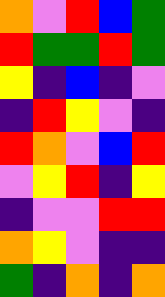[["orange", "violet", "red", "blue", "green"], ["red", "green", "green", "red", "green"], ["yellow", "indigo", "blue", "indigo", "violet"], ["indigo", "red", "yellow", "violet", "indigo"], ["red", "orange", "violet", "blue", "red"], ["violet", "yellow", "red", "indigo", "yellow"], ["indigo", "violet", "violet", "red", "red"], ["orange", "yellow", "violet", "indigo", "indigo"], ["green", "indigo", "orange", "indigo", "orange"]]